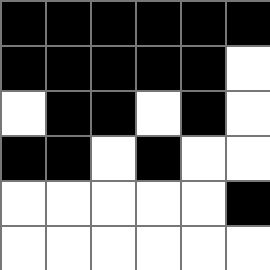[["black", "black", "black", "black", "black", "black"], ["black", "black", "black", "black", "black", "white"], ["white", "black", "black", "white", "black", "white"], ["black", "black", "white", "black", "white", "white"], ["white", "white", "white", "white", "white", "black"], ["white", "white", "white", "white", "white", "white"]]